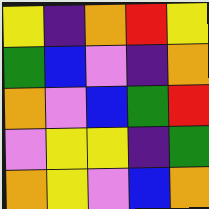[["yellow", "indigo", "orange", "red", "yellow"], ["green", "blue", "violet", "indigo", "orange"], ["orange", "violet", "blue", "green", "red"], ["violet", "yellow", "yellow", "indigo", "green"], ["orange", "yellow", "violet", "blue", "orange"]]